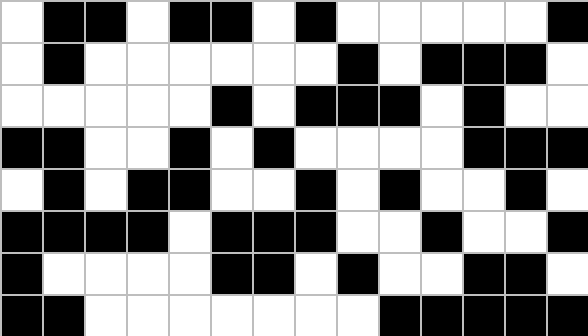[["white", "black", "black", "white", "black", "black", "white", "black", "white", "white", "white", "white", "white", "black"], ["white", "black", "white", "white", "white", "white", "white", "white", "black", "white", "black", "black", "black", "white"], ["white", "white", "white", "white", "white", "black", "white", "black", "black", "black", "white", "black", "white", "white"], ["black", "black", "white", "white", "black", "white", "black", "white", "white", "white", "white", "black", "black", "black"], ["white", "black", "white", "black", "black", "white", "white", "black", "white", "black", "white", "white", "black", "white"], ["black", "black", "black", "black", "white", "black", "black", "black", "white", "white", "black", "white", "white", "black"], ["black", "white", "white", "white", "white", "black", "black", "white", "black", "white", "white", "black", "black", "white"], ["black", "black", "white", "white", "white", "white", "white", "white", "white", "black", "black", "black", "black", "black"]]